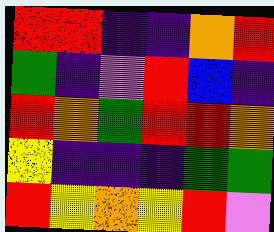[["red", "red", "indigo", "indigo", "orange", "red"], ["green", "indigo", "violet", "red", "blue", "indigo"], ["red", "orange", "green", "red", "red", "orange"], ["yellow", "indigo", "indigo", "indigo", "green", "green"], ["red", "yellow", "orange", "yellow", "red", "violet"]]